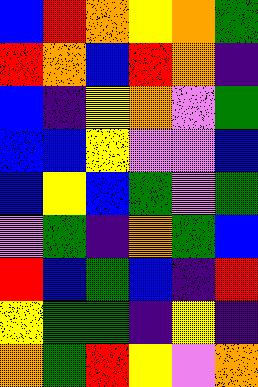[["blue", "red", "orange", "yellow", "orange", "green"], ["red", "orange", "blue", "red", "orange", "indigo"], ["blue", "indigo", "yellow", "orange", "violet", "green"], ["blue", "blue", "yellow", "violet", "violet", "blue"], ["blue", "yellow", "blue", "green", "violet", "green"], ["violet", "green", "indigo", "orange", "green", "blue"], ["red", "blue", "green", "blue", "indigo", "red"], ["yellow", "green", "green", "indigo", "yellow", "indigo"], ["orange", "green", "red", "yellow", "violet", "orange"]]